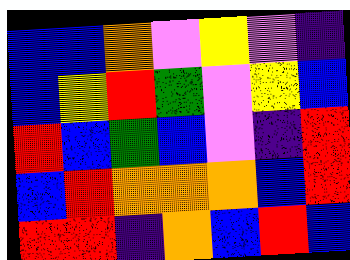[["blue", "blue", "orange", "violet", "yellow", "violet", "indigo"], ["blue", "yellow", "red", "green", "violet", "yellow", "blue"], ["red", "blue", "green", "blue", "violet", "indigo", "red"], ["blue", "red", "orange", "orange", "orange", "blue", "red"], ["red", "red", "indigo", "orange", "blue", "red", "blue"]]